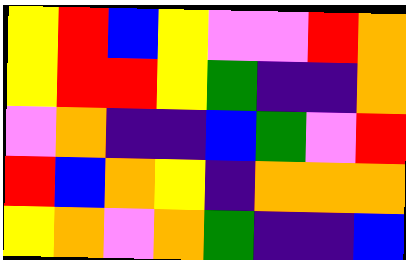[["yellow", "red", "blue", "yellow", "violet", "violet", "red", "orange"], ["yellow", "red", "red", "yellow", "green", "indigo", "indigo", "orange"], ["violet", "orange", "indigo", "indigo", "blue", "green", "violet", "red"], ["red", "blue", "orange", "yellow", "indigo", "orange", "orange", "orange"], ["yellow", "orange", "violet", "orange", "green", "indigo", "indigo", "blue"]]